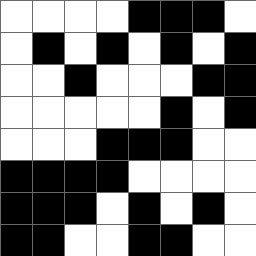[["white", "white", "white", "white", "black", "black", "black", "white"], ["white", "black", "white", "black", "white", "black", "white", "black"], ["white", "white", "black", "white", "white", "white", "black", "black"], ["white", "white", "white", "white", "white", "black", "white", "black"], ["white", "white", "white", "black", "black", "black", "white", "white"], ["black", "black", "black", "black", "white", "white", "white", "white"], ["black", "black", "black", "white", "black", "white", "black", "white"], ["black", "black", "white", "white", "black", "black", "white", "white"]]